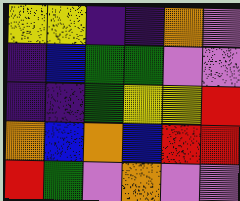[["yellow", "yellow", "indigo", "indigo", "orange", "violet"], ["indigo", "blue", "green", "green", "violet", "violet"], ["indigo", "indigo", "green", "yellow", "yellow", "red"], ["orange", "blue", "orange", "blue", "red", "red"], ["red", "green", "violet", "orange", "violet", "violet"]]